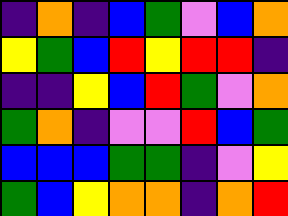[["indigo", "orange", "indigo", "blue", "green", "violet", "blue", "orange"], ["yellow", "green", "blue", "red", "yellow", "red", "red", "indigo"], ["indigo", "indigo", "yellow", "blue", "red", "green", "violet", "orange"], ["green", "orange", "indigo", "violet", "violet", "red", "blue", "green"], ["blue", "blue", "blue", "green", "green", "indigo", "violet", "yellow"], ["green", "blue", "yellow", "orange", "orange", "indigo", "orange", "red"]]